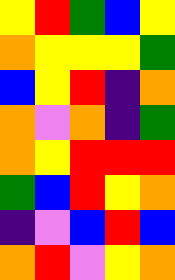[["yellow", "red", "green", "blue", "yellow"], ["orange", "yellow", "yellow", "yellow", "green"], ["blue", "yellow", "red", "indigo", "orange"], ["orange", "violet", "orange", "indigo", "green"], ["orange", "yellow", "red", "red", "red"], ["green", "blue", "red", "yellow", "orange"], ["indigo", "violet", "blue", "red", "blue"], ["orange", "red", "violet", "yellow", "orange"]]